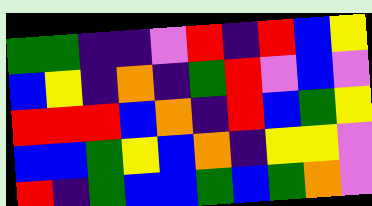[["green", "green", "indigo", "indigo", "violet", "red", "indigo", "red", "blue", "yellow"], ["blue", "yellow", "indigo", "orange", "indigo", "green", "red", "violet", "blue", "violet"], ["red", "red", "red", "blue", "orange", "indigo", "red", "blue", "green", "yellow"], ["blue", "blue", "green", "yellow", "blue", "orange", "indigo", "yellow", "yellow", "violet"], ["red", "indigo", "green", "blue", "blue", "green", "blue", "green", "orange", "violet"]]